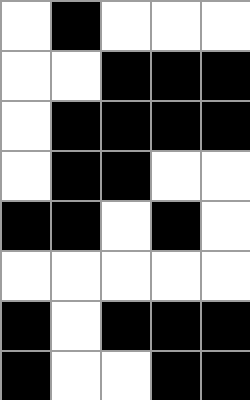[["white", "black", "white", "white", "white"], ["white", "white", "black", "black", "black"], ["white", "black", "black", "black", "black"], ["white", "black", "black", "white", "white"], ["black", "black", "white", "black", "white"], ["white", "white", "white", "white", "white"], ["black", "white", "black", "black", "black"], ["black", "white", "white", "black", "black"]]